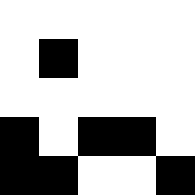[["white", "white", "white", "white", "white"], ["white", "black", "white", "white", "white"], ["white", "white", "white", "white", "white"], ["black", "white", "black", "black", "white"], ["black", "black", "white", "white", "black"]]